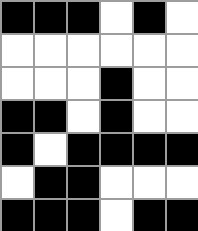[["black", "black", "black", "white", "black", "white"], ["white", "white", "white", "white", "white", "white"], ["white", "white", "white", "black", "white", "white"], ["black", "black", "white", "black", "white", "white"], ["black", "white", "black", "black", "black", "black"], ["white", "black", "black", "white", "white", "white"], ["black", "black", "black", "white", "black", "black"]]